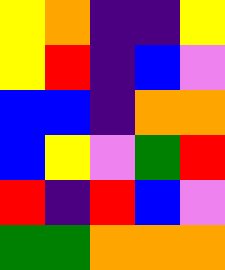[["yellow", "orange", "indigo", "indigo", "yellow"], ["yellow", "red", "indigo", "blue", "violet"], ["blue", "blue", "indigo", "orange", "orange"], ["blue", "yellow", "violet", "green", "red"], ["red", "indigo", "red", "blue", "violet"], ["green", "green", "orange", "orange", "orange"]]